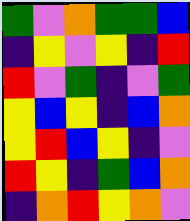[["green", "violet", "orange", "green", "green", "blue"], ["indigo", "yellow", "violet", "yellow", "indigo", "red"], ["red", "violet", "green", "indigo", "violet", "green"], ["yellow", "blue", "yellow", "indigo", "blue", "orange"], ["yellow", "red", "blue", "yellow", "indigo", "violet"], ["red", "yellow", "indigo", "green", "blue", "orange"], ["indigo", "orange", "red", "yellow", "orange", "violet"]]